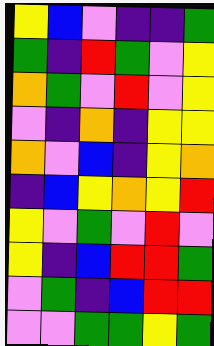[["yellow", "blue", "violet", "indigo", "indigo", "green"], ["green", "indigo", "red", "green", "violet", "yellow"], ["orange", "green", "violet", "red", "violet", "yellow"], ["violet", "indigo", "orange", "indigo", "yellow", "yellow"], ["orange", "violet", "blue", "indigo", "yellow", "orange"], ["indigo", "blue", "yellow", "orange", "yellow", "red"], ["yellow", "violet", "green", "violet", "red", "violet"], ["yellow", "indigo", "blue", "red", "red", "green"], ["violet", "green", "indigo", "blue", "red", "red"], ["violet", "violet", "green", "green", "yellow", "green"]]